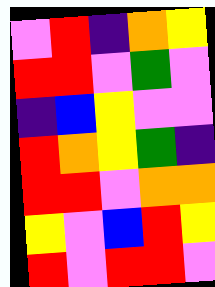[["violet", "red", "indigo", "orange", "yellow"], ["red", "red", "violet", "green", "violet"], ["indigo", "blue", "yellow", "violet", "violet"], ["red", "orange", "yellow", "green", "indigo"], ["red", "red", "violet", "orange", "orange"], ["yellow", "violet", "blue", "red", "yellow"], ["red", "violet", "red", "red", "violet"]]